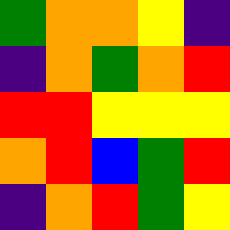[["green", "orange", "orange", "yellow", "indigo"], ["indigo", "orange", "green", "orange", "red"], ["red", "red", "yellow", "yellow", "yellow"], ["orange", "red", "blue", "green", "red"], ["indigo", "orange", "red", "green", "yellow"]]